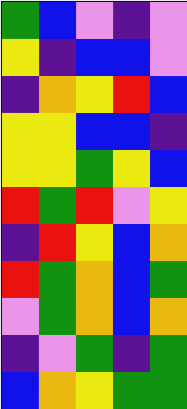[["green", "blue", "violet", "indigo", "violet"], ["yellow", "indigo", "blue", "blue", "violet"], ["indigo", "orange", "yellow", "red", "blue"], ["yellow", "yellow", "blue", "blue", "indigo"], ["yellow", "yellow", "green", "yellow", "blue"], ["red", "green", "red", "violet", "yellow"], ["indigo", "red", "yellow", "blue", "orange"], ["red", "green", "orange", "blue", "green"], ["violet", "green", "orange", "blue", "orange"], ["indigo", "violet", "green", "indigo", "green"], ["blue", "orange", "yellow", "green", "green"]]